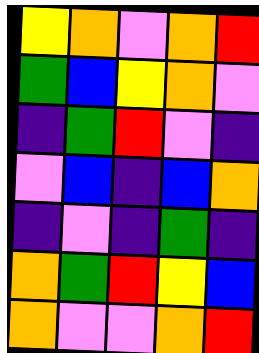[["yellow", "orange", "violet", "orange", "red"], ["green", "blue", "yellow", "orange", "violet"], ["indigo", "green", "red", "violet", "indigo"], ["violet", "blue", "indigo", "blue", "orange"], ["indigo", "violet", "indigo", "green", "indigo"], ["orange", "green", "red", "yellow", "blue"], ["orange", "violet", "violet", "orange", "red"]]